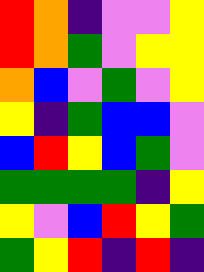[["red", "orange", "indigo", "violet", "violet", "yellow"], ["red", "orange", "green", "violet", "yellow", "yellow"], ["orange", "blue", "violet", "green", "violet", "yellow"], ["yellow", "indigo", "green", "blue", "blue", "violet"], ["blue", "red", "yellow", "blue", "green", "violet"], ["green", "green", "green", "green", "indigo", "yellow"], ["yellow", "violet", "blue", "red", "yellow", "green"], ["green", "yellow", "red", "indigo", "red", "indigo"]]